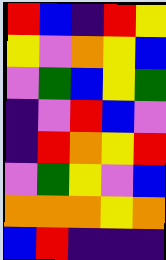[["red", "blue", "indigo", "red", "yellow"], ["yellow", "violet", "orange", "yellow", "blue"], ["violet", "green", "blue", "yellow", "green"], ["indigo", "violet", "red", "blue", "violet"], ["indigo", "red", "orange", "yellow", "red"], ["violet", "green", "yellow", "violet", "blue"], ["orange", "orange", "orange", "yellow", "orange"], ["blue", "red", "indigo", "indigo", "indigo"]]